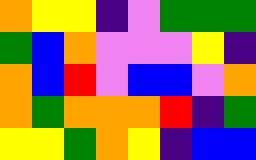[["orange", "yellow", "yellow", "indigo", "violet", "green", "green", "green"], ["green", "blue", "orange", "violet", "violet", "violet", "yellow", "indigo"], ["orange", "blue", "red", "violet", "blue", "blue", "violet", "orange"], ["orange", "green", "orange", "orange", "orange", "red", "indigo", "green"], ["yellow", "yellow", "green", "orange", "yellow", "indigo", "blue", "blue"]]